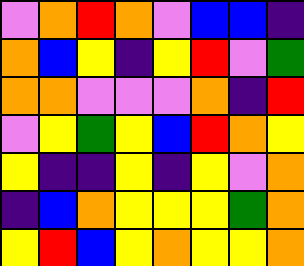[["violet", "orange", "red", "orange", "violet", "blue", "blue", "indigo"], ["orange", "blue", "yellow", "indigo", "yellow", "red", "violet", "green"], ["orange", "orange", "violet", "violet", "violet", "orange", "indigo", "red"], ["violet", "yellow", "green", "yellow", "blue", "red", "orange", "yellow"], ["yellow", "indigo", "indigo", "yellow", "indigo", "yellow", "violet", "orange"], ["indigo", "blue", "orange", "yellow", "yellow", "yellow", "green", "orange"], ["yellow", "red", "blue", "yellow", "orange", "yellow", "yellow", "orange"]]